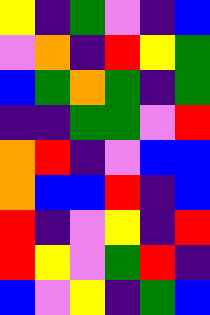[["yellow", "indigo", "green", "violet", "indigo", "blue"], ["violet", "orange", "indigo", "red", "yellow", "green"], ["blue", "green", "orange", "green", "indigo", "green"], ["indigo", "indigo", "green", "green", "violet", "red"], ["orange", "red", "indigo", "violet", "blue", "blue"], ["orange", "blue", "blue", "red", "indigo", "blue"], ["red", "indigo", "violet", "yellow", "indigo", "red"], ["red", "yellow", "violet", "green", "red", "indigo"], ["blue", "violet", "yellow", "indigo", "green", "blue"]]